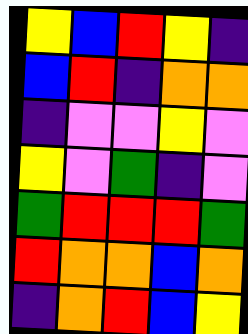[["yellow", "blue", "red", "yellow", "indigo"], ["blue", "red", "indigo", "orange", "orange"], ["indigo", "violet", "violet", "yellow", "violet"], ["yellow", "violet", "green", "indigo", "violet"], ["green", "red", "red", "red", "green"], ["red", "orange", "orange", "blue", "orange"], ["indigo", "orange", "red", "blue", "yellow"]]